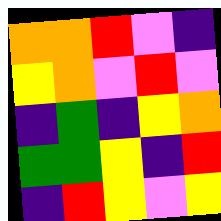[["orange", "orange", "red", "violet", "indigo"], ["yellow", "orange", "violet", "red", "violet"], ["indigo", "green", "indigo", "yellow", "orange"], ["green", "green", "yellow", "indigo", "red"], ["indigo", "red", "yellow", "violet", "yellow"]]